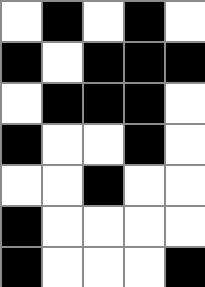[["white", "black", "white", "black", "white"], ["black", "white", "black", "black", "black"], ["white", "black", "black", "black", "white"], ["black", "white", "white", "black", "white"], ["white", "white", "black", "white", "white"], ["black", "white", "white", "white", "white"], ["black", "white", "white", "white", "black"]]